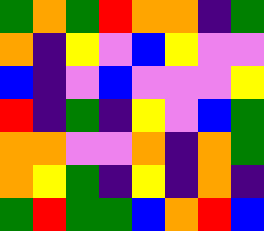[["green", "orange", "green", "red", "orange", "orange", "indigo", "green"], ["orange", "indigo", "yellow", "violet", "blue", "yellow", "violet", "violet"], ["blue", "indigo", "violet", "blue", "violet", "violet", "violet", "yellow"], ["red", "indigo", "green", "indigo", "yellow", "violet", "blue", "green"], ["orange", "orange", "violet", "violet", "orange", "indigo", "orange", "green"], ["orange", "yellow", "green", "indigo", "yellow", "indigo", "orange", "indigo"], ["green", "red", "green", "green", "blue", "orange", "red", "blue"]]